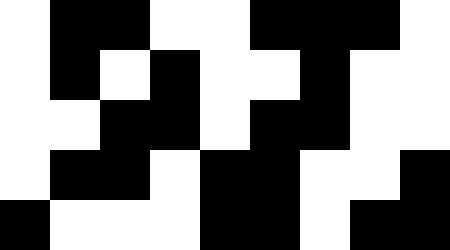[["white", "black", "black", "white", "white", "black", "black", "black", "white"], ["white", "black", "white", "black", "white", "white", "black", "white", "white"], ["white", "white", "black", "black", "white", "black", "black", "white", "white"], ["white", "black", "black", "white", "black", "black", "white", "white", "black"], ["black", "white", "white", "white", "black", "black", "white", "black", "black"]]